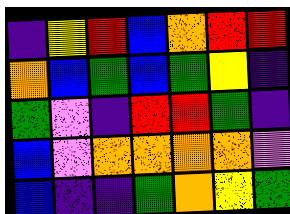[["indigo", "yellow", "red", "blue", "orange", "red", "red"], ["orange", "blue", "green", "blue", "green", "yellow", "indigo"], ["green", "violet", "indigo", "red", "red", "green", "indigo"], ["blue", "violet", "orange", "orange", "orange", "orange", "violet"], ["blue", "indigo", "indigo", "green", "orange", "yellow", "green"]]